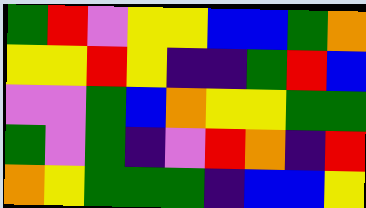[["green", "red", "violet", "yellow", "yellow", "blue", "blue", "green", "orange"], ["yellow", "yellow", "red", "yellow", "indigo", "indigo", "green", "red", "blue"], ["violet", "violet", "green", "blue", "orange", "yellow", "yellow", "green", "green"], ["green", "violet", "green", "indigo", "violet", "red", "orange", "indigo", "red"], ["orange", "yellow", "green", "green", "green", "indigo", "blue", "blue", "yellow"]]